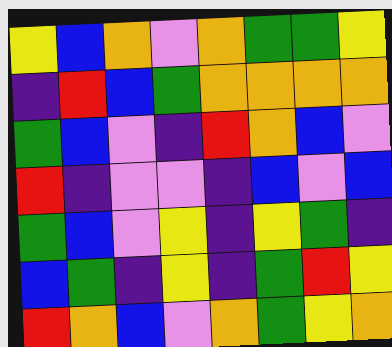[["yellow", "blue", "orange", "violet", "orange", "green", "green", "yellow"], ["indigo", "red", "blue", "green", "orange", "orange", "orange", "orange"], ["green", "blue", "violet", "indigo", "red", "orange", "blue", "violet"], ["red", "indigo", "violet", "violet", "indigo", "blue", "violet", "blue"], ["green", "blue", "violet", "yellow", "indigo", "yellow", "green", "indigo"], ["blue", "green", "indigo", "yellow", "indigo", "green", "red", "yellow"], ["red", "orange", "blue", "violet", "orange", "green", "yellow", "orange"]]